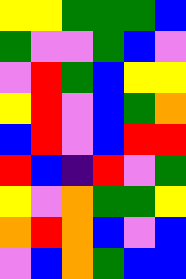[["yellow", "yellow", "green", "green", "green", "blue"], ["green", "violet", "violet", "green", "blue", "violet"], ["violet", "red", "green", "blue", "yellow", "yellow"], ["yellow", "red", "violet", "blue", "green", "orange"], ["blue", "red", "violet", "blue", "red", "red"], ["red", "blue", "indigo", "red", "violet", "green"], ["yellow", "violet", "orange", "green", "green", "yellow"], ["orange", "red", "orange", "blue", "violet", "blue"], ["violet", "blue", "orange", "green", "blue", "blue"]]